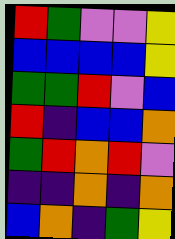[["red", "green", "violet", "violet", "yellow"], ["blue", "blue", "blue", "blue", "yellow"], ["green", "green", "red", "violet", "blue"], ["red", "indigo", "blue", "blue", "orange"], ["green", "red", "orange", "red", "violet"], ["indigo", "indigo", "orange", "indigo", "orange"], ["blue", "orange", "indigo", "green", "yellow"]]